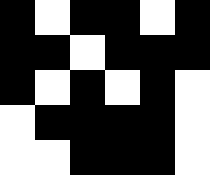[["black", "white", "black", "black", "white", "black"], ["black", "black", "white", "black", "black", "black"], ["black", "white", "black", "white", "black", "white"], ["white", "black", "black", "black", "black", "white"], ["white", "white", "black", "black", "black", "white"]]